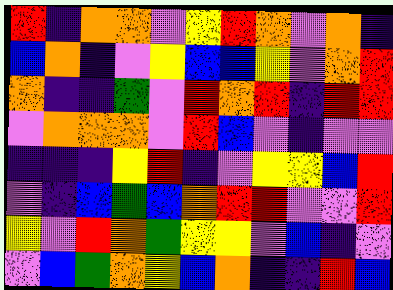[["red", "indigo", "orange", "orange", "violet", "yellow", "red", "orange", "violet", "orange", "indigo"], ["blue", "orange", "indigo", "violet", "yellow", "blue", "blue", "yellow", "violet", "orange", "red"], ["orange", "indigo", "indigo", "green", "violet", "red", "orange", "red", "indigo", "red", "red"], ["violet", "orange", "orange", "orange", "violet", "red", "blue", "violet", "indigo", "violet", "violet"], ["indigo", "indigo", "indigo", "yellow", "red", "indigo", "violet", "yellow", "yellow", "blue", "red"], ["violet", "indigo", "blue", "green", "blue", "orange", "red", "red", "violet", "violet", "red"], ["yellow", "violet", "red", "orange", "green", "yellow", "yellow", "violet", "blue", "indigo", "violet"], ["violet", "blue", "green", "orange", "yellow", "blue", "orange", "indigo", "indigo", "red", "blue"]]